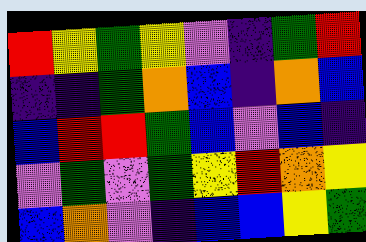[["red", "yellow", "green", "yellow", "violet", "indigo", "green", "red"], ["indigo", "indigo", "green", "orange", "blue", "indigo", "orange", "blue"], ["blue", "red", "red", "green", "blue", "violet", "blue", "indigo"], ["violet", "green", "violet", "green", "yellow", "red", "orange", "yellow"], ["blue", "orange", "violet", "indigo", "blue", "blue", "yellow", "green"]]